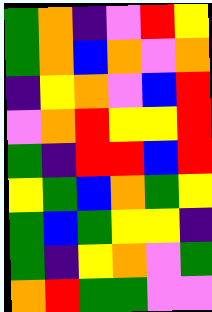[["green", "orange", "indigo", "violet", "red", "yellow"], ["green", "orange", "blue", "orange", "violet", "orange"], ["indigo", "yellow", "orange", "violet", "blue", "red"], ["violet", "orange", "red", "yellow", "yellow", "red"], ["green", "indigo", "red", "red", "blue", "red"], ["yellow", "green", "blue", "orange", "green", "yellow"], ["green", "blue", "green", "yellow", "yellow", "indigo"], ["green", "indigo", "yellow", "orange", "violet", "green"], ["orange", "red", "green", "green", "violet", "violet"]]